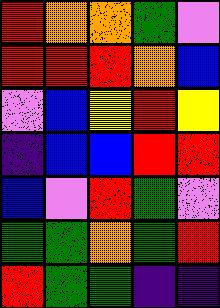[["red", "orange", "orange", "green", "violet"], ["red", "red", "red", "orange", "blue"], ["violet", "blue", "yellow", "red", "yellow"], ["indigo", "blue", "blue", "red", "red"], ["blue", "violet", "red", "green", "violet"], ["green", "green", "orange", "green", "red"], ["red", "green", "green", "indigo", "indigo"]]